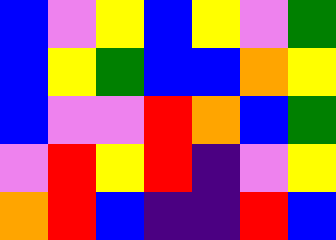[["blue", "violet", "yellow", "blue", "yellow", "violet", "green"], ["blue", "yellow", "green", "blue", "blue", "orange", "yellow"], ["blue", "violet", "violet", "red", "orange", "blue", "green"], ["violet", "red", "yellow", "red", "indigo", "violet", "yellow"], ["orange", "red", "blue", "indigo", "indigo", "red", "blue"]]